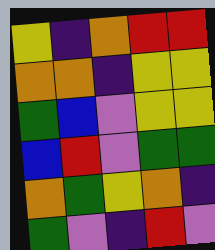[["yellow", "indigo", "orange", "red", "red"], ["orange", "orange", "indigo", "yellow", "yellow"], ["green", "blue", "violet", "yellow", "yellow"], ["blue", "red", "violet", "green", "green"], ["orange", "green", "yellow", "orange", "indigo"], ["green", "violet", "indigo", "red", "violet"]]